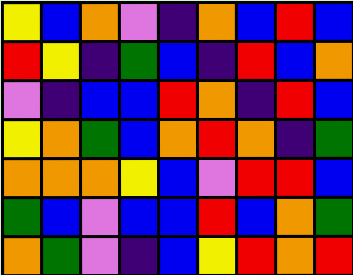[["yellow", "blue", "orange", "violet", "indigo", "orange", "blue", "red", "blue"], ["red", "yellow", "indigo", "green", "blue", "indigo", "red", "blue", "orange"], ["violet", "indigo", "blue", "blue", "red", "orange", "indigo", "red", "blue"], ["yellow", "orange", "green", "blue", "orange", "red", "orange", "indigo", "green"], ["orange", "orange", "orange", "yellow", "blue", "violet", "red", "red", "blue"], ["green", "blue", "violet", "blue", "blue", "red", "blue", "orange", "green"], ["orange", "green", "violet", "indigo", "blue", "yellow", "red", "orange", "red"]]